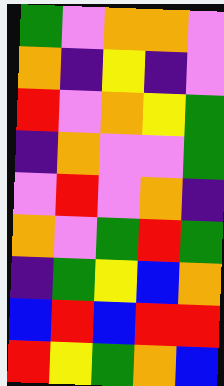[["green", "violet", "orange", "orange", "violet"], ["orange", "indigo", "yellow", "indigo", "violet"], ["red", "violet", "orange", "yellow", "green"], ["indigo", "orange", "violet", "violet", "green"], ["violet", "red", "violet", "orange", "indigo"], ["orange", "violet", "green", "red", "green"], ["indigo", "green", "yellow", "blue", "orange"], ["blue", "red", "blue", "red", "red"], ["red", "yellow", "green", "orange", "blue"]]